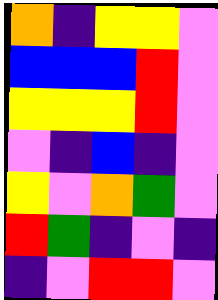[["orange", "indigo", "yellow", "yellow", "violet"], ["blue", "blue", "blue", "red", "violet"], ["yellow", "yellow", "yellow", "red", "violet"], ["violet", "indigo", "blue", "indigo", "violet"], ["yellow", "violet", "orange", "green", "violet"], ["red", "green", "indigo", "violet", "indigo"], ["indigo", "violet", "red", "red", "violet"]]